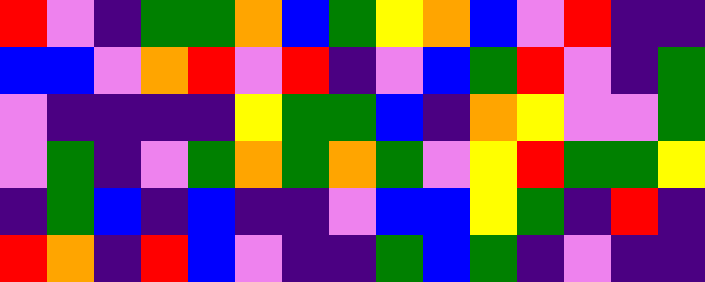[["red", "violet", "indigo", "green", "green", "orange", "blue", "green", "yellow", "orange", "blue", "violet", "red", "indigo", "indigo"], ["blue", "blue", "violet", "orange", "red", "violet", "red", "indigo", "violet", "blue", "green", "red", "violet", "indigo", "green"], ["violet", "indigo", "indigo", "indigo", "indigo", "yellow", "green", "green", "blue", "indigo", "orange", "yellow", "violet", "violet", "green"], ["violet", "green", "indigo", "violet", "green", "orange", "green", "orange", "green", "violet", "yellow", "red", "green", "green", "yellow"], ["indigo", "green", "blue", "indigo", "blue", "indigo", "indigo", "violet", "blue", "blue", "yellow", "green", "indigo", "red", "indigo"], ["red", "orange", "indigo", "red", "blue", "violet", "indigo", "indigo", "green", "blue", "green", "indigo", "violet", "indigo", "indigo"]]